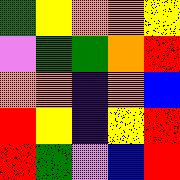[["green", "yellow", "orange", "orange", "yellow"], ["violet", "green", "green", "orange", "red"], ["orange", "orange", "indigo", "orange", "blue"], ["red", "yellow", "indigo", "yellow", "red"], ["red", "green", "violet", "blue", "red"]]